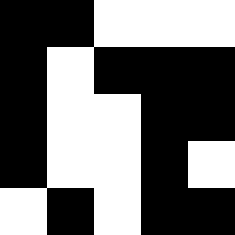[["black", "black", "white", "white", "white"], ["black", "white", "black", "black", "black"], ["black", "white", "white", "black", "black"], ["black", "white", "white", "black", "white"], ["white", "black", "white", "black", "black"]]